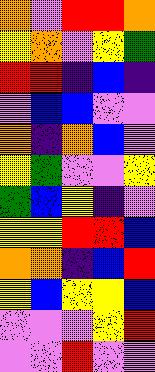[["orange", "violet", "red", "red", "orange"], ["yellow", "orange", "violet", "yellow", "green"], ["red", "red", "indigo", "blue", "indigo"], ["violet", "blue", "blue", "violet", "violet"], ["orange", "indigo", "orange", "blue", "violet"], ["yellow", "green", "violet", "violet", "yellow"], ["green", "blue", "yellow", "indigo", "violet"], ["yellow", "yellow", "red", "red", "blue"], ["orange", "orange", "indigo", "blue", "red"], ["yellow", "blue", "yellow", "yellow", "blue"], ["violet", "violet", "violet", "yellow", "red"], ["violet", "violet", "red", "violet", "violet"]]